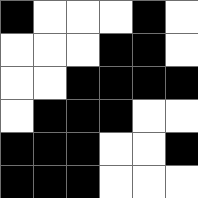[["black", "white", "white", "white", "black", "white"], ["white", "white", "white", "black", "black", "white"], ["white", "white", "black", "black", "black", "black"], ["white", "black", "black", "black", "white", "white"], ["black", "black", "black", "white", "white", "black"], ["black", "black", "black", "white", "white", "white"]]